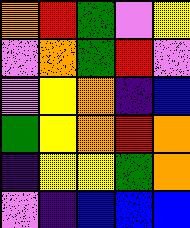[["orange", "red", "green", "violet", "yellow"], ["violet", "orange", "green", "red", "violet"], ["violet", "yellow", "orange", "indigo", "blue"], ["green", "yellow", "orange", "red", "orange"], ["indigo", "yellow", "yellow", "green", "orange"], ["violet", "indigo", "blue", "blue", "blue"]]